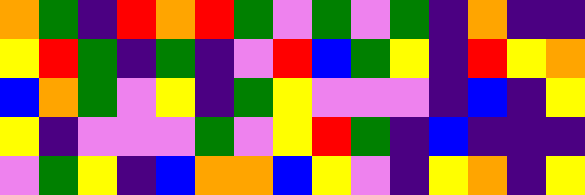[["orange", "green", "indigo", "red", "orange", "red", "green", "violet", "green", "violet", "green", "indigo", "orange", "indigo", "indigo"], ["yellow", "red", "green", "indigo", "green", "indigo", "violet", "red", "blue", "green", "yellow", "indigo", "red", "yellow", "orange"], ["blue", "orange", "green", "violet", "yellow", "indigo", "green", "yellow", "violet", "violet", "violet", "indigo", "blue", "indigo", "yellow"], ["yellow", "indigo", "violet", "violet", "violet", "green", "violet", "yellow", "red", "green", "indigo", "blue", "indigo", "indigo", "indigo"], ["violet", "green", "yellow", "indigo", "blue", "orange", "orange", "blue", "yellow", "violet", "indigo", "yellow", "orange", "indigo", "yellow"]]